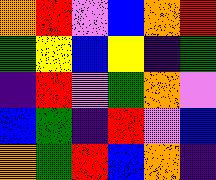[["orange", "red", "violet", "blue", "orange", "red"], ["green", "yellow", "blue", "yellow", "indigo", "green"], ["indigo", "red", "violet", "green", "orange", "violet"], ["blue", "green", "indigo", "red", "violet", "blue"], ["orange", "green", "red", "blue", "orange", "indigo"]]